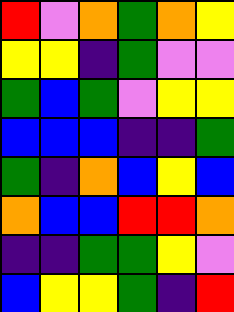[["red", "violet", "orange", "green", "orange", "yellow"], ["yellow", "yellow", "indigo", "green", "violet", "violet"], ["green", "blue", "green", "violet", "yellow", "yellow"], ["blue", "blue", "blue", "indigo", "indigo", "green"], ["green", "indigo", "orange", "blue", "yellow", "blue"], ["orange", "blue", "blue", "red", "red", "orange"], ["indigo", "indigo", "green", "green", "yellow", "violet"], ["blue", "yellow", "yellow", "green", "indigo", "red"]]